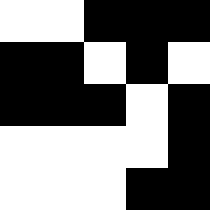[["white", "white", "black", "black", "black"], ["black", "black", "white", "black", "white"], ["black", "black", "black", "white", "black"], ["white", "white", "white", "white", "black"], ["white", "white", "white", "black", "black"]]